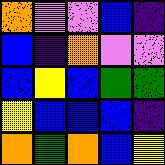[["orange", "violet", "violet", "blue", "indigo"], ["blue", "indigo", "orange", "violet", "violet"], ["blue", "yellow", "blue", "green", "green"], ["yellow", "blue", "blue", "blue", "indigo"], ["orange", "green", "orange", "blue", "yellow"]]